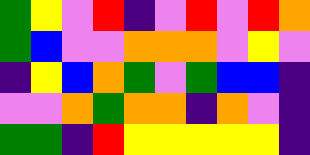[["green", "yellow", "violet", "red", "indigo", "violet", "red", "violet", "red", "orange"], ["green", "blue", "violet", "violet", "orange", "orange", "orange", "violet", "yellow", "violet"], ["indigo", "yellow", "blue", "orange", "green", "violet", "green", "blue", "blue", "indigo"], ["violet", "violet", "orange", "green", "orange", "orange", "indigo", "orange", "violet", "indigo"], ["green", "green", "indigo", "red", "yellow", "yellow", "yellow", "yellow", "yellow", "indigo"]]